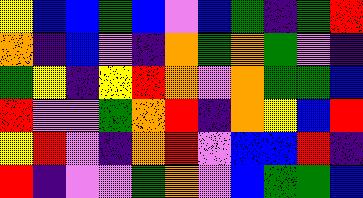[["yellow", "blue", "blue", "green", "blue", "violet", "blue", "green", "indigo", "green", "red"], ["orange", "indigo", "blue", "violet", "indigo", "orange", "green", "orange", "green", "violet", "indigo"], ["green", "yellow", "indigo", "yellow", "red", "orange", "violet", "orange", "green", "green", "blue"], ["red", "violet", "violet", "green", "orange", "red", "indigo", "orange", "yellow", "blue", "red"], ["yellow", "red", "violet", "indigo", "orange", "red", "violet", "blue", "blue", "red", "indigo"], ["red", "indigo", "violet", "violet", "green", "orange", "violet", "blue", "green", "green", "blue"]]